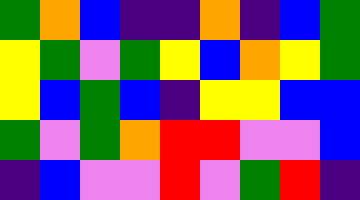[["green", "orange", "blue", "indigo", "indigo", "orange", "indigo", "blue", "green"], ["yellow", "green", "violet", "green", "yellow", "blue", "orange", "yellow", "green"], ["yellow", "blue", "green", "blue", "indigo", "yellow", "yellow", "blue", "blue"], ["green", "violet", "green", "orange", "red", "red", "violet", "violet", "blue"], ["indigo", "blue", "violet", "violet", "red", "violet", "green", "red", "indigo"]]